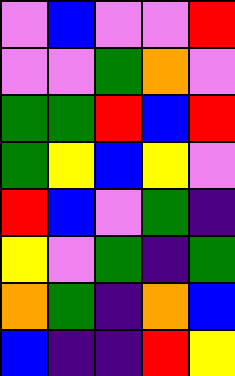[["violet", "blue", "violet", "violet", "red"], ["violet", "violet", "green", "orange", "violet"], ["green", "green", "red", "blue", "red"], ["green", "yellow", "blue", "yellow", "violet"], ["red", "blue", "violet", "green", "indigo"], ["yellow", "violet", "green", "indigo", "green"], ["orange", "green", "indigo", "orange", "blue"], ["blue", "indigo", "indigo", "red", "yellow"]]